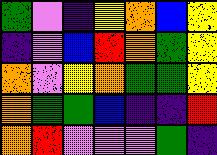[["green", "violet", "indigo", "yellow", "orange", "blue", "yellow"], ["indigo", "violet", "blue", "red", "orange", "green", "yellow"], ["orange", "violet", "yellow", "orange", "green", "green", "yellow"], ["orange", "green", "green", "blue", "indigo", "indigo", "red"], ["orange", "red", "violet", "violet", "violet", "green", "indigo"]]